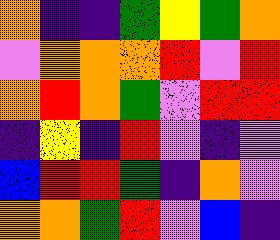[["orange", "indigo", "indigo", "green", "yellow", "green", "orange"], ["violet", "orange", "orange", "orange", "red", "violet", "red"], ["orange", "red", "orange", "green", "violet", "red", "red"], ["indigo", "yellow", "indigo", "red", "violet", "indigo", "violet"], ["blue", "red", "red", "green", "indigo", "orange", "violet"], ["orange", "orange", "green", "red", "violet", "blue", "indigo"]]